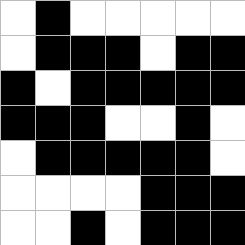[["white", "black", "white", "white", "white", "white", "white"], ["white", "black", "black", "black", "white", "black", "black"], ["black", "white", "black", "black", "black", "black", "black"], ["black", "black", "black", "white", "white", "black", "white"], ["white", "black", "black", "black", "black", "black", "white"], ["white", "white", "white", "white", "black", "black", "black"], ["white", "white", "black", "white", "black", "black", "black"]]